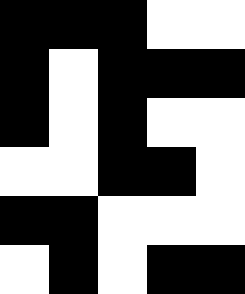[["black", "black", "black", "white", "white"], ["black", "white", "black", "black", "black"], ["black", "white", "black", "white", "white"], ["white", "white", "black", "black", "white"], ["black", "black", "white", "white", "white"], ["white", "black", "white", "black", "black"]]